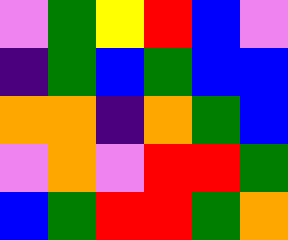[["violet", "green", "yellow", "red", "blue", "violet"], ["indigo", "green", "blue", "green", "blue", "blue"], ["orange", "orange", "indigo", "orange", "green", "blue"], ["violet", "orange", "violet", "red", "red", "green"], ["blue", "green", "red", "red", "green", "orange"]]